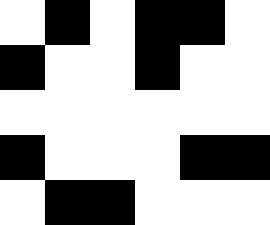[["white", "black", "white", "black", "black", "white"], ["black", "white", "white", "black", "white", "white"], ["white", "white", "white", "white", "white", "white"], ["black", "white", "white", "white", "black", "black"], ["white", "black", "black", "white", "white", "white"]]